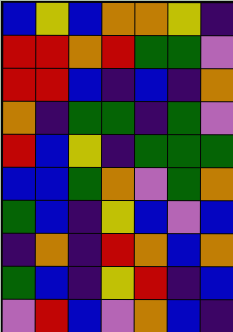[["blue", "yellow", "blue", "orange", "orange", "yellow", "indigo"], ["red", "red", "orange", "red", "green", "green", "violet"], ["red", "red", "blue", "indigo", "blue", "indigo", "orange"], ["orange", "indigo", "green", "green", "indigo", "green", "violet"], ["red", "blue", "yellow", "indigo", "green", "green", "green"], ["blue", "blue", "green", "orange", "violet", "green", "orange"], ["green", "blue", "indigo", "yellow", "blue", "violet", "blue"], ["indigo", "orange", "indigo", "red", "orange", "blue", "orange"], ["green", "blue", "indigo", "yellow", "red", "indigo", "blue"], ["violet", "red", "blue", "violet", "orange", "blue", "indigo"]]